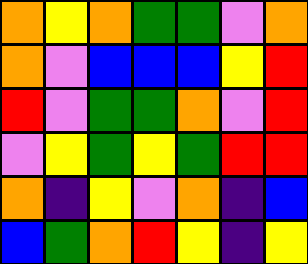[["orange", "yellow", "orange", "green", "green", "violet", "orange"], ["orange", "violet", "blue", "blue", "blue", "yellow", "red"], ["red", "violet", "green", "green", "orange", "violet", "red"], ["violet", "yellow", "green", "yellow", "green", "red", "red"], ["orange", "indigo", "yellow", "violet", "orange", "indigo", "blue"], ["blue", "green", "orange", "red", "yellow", "indigo", "yellow"]]